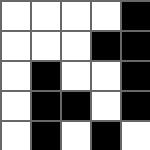[["white", "white", "white", "white", "black"], ["white", "white", "white", "black", "black"], ["white", "black", "white", "white", "black"], ["white", "black", "black", "white", "black"], ["white", "black", "white", "black", "white"]]